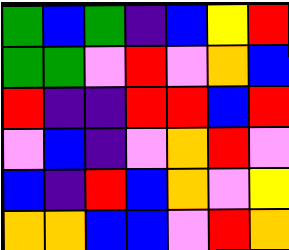[["green", "blue", "green", "indigo", "blue", "yellow", "red"], ["green", "green", "violet", "red", "violet", "orange", "blue"], ["red", "indigo", "indigo", "red", "red", "blue", "red"], ["violet", "blue", "indigo", "violet", "orange", "red", "violet"], ["blue", "indigo", "red", "blue", "orange", "violet", "yellow"], ["orange", "orange", "blue", "blue", "violet", "red", "orange"]]